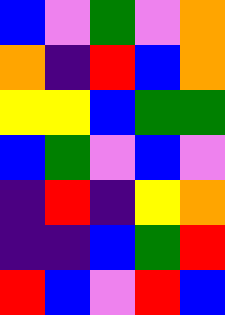[["blue", "violet", "green", "violet", "orange"], ["orange", "indigo", "red", "blue", "orange"], ["yellow", "yellow", "blue", "green", "green"], ["blue", "green", "violet", "blue", "violet"], ["indigo", "red", "indigo", "yellow", "orange"], ["indigo", "indigo", "blue", "green", "red"], ["red", "blue", "violet", "red", "blue"]]